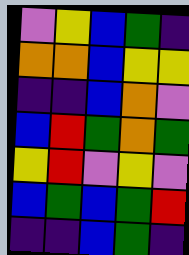[["violet", "yellow", "blue", "green", "indigo"], ["orange", "orange", "blue", "yellow", "yellow"], ["indigo", "indigo", "blue", "orange", "violet"], ["blue", "red", "green", "orange", "green"], ["yellow", "red", "violet", "yellow", "violet"], ["blue", "green", "blue", "green", "red"], ["indigo", "indigo", "blue", "green", "indigo"]]